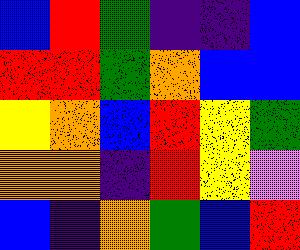[["blue", "red", "green", "indigo", "indigo", "blue"], ["red", "red", "green", "orange", "blue", "blue"], ["yellow", "orange", "blue", "red", "yellow", "green"], ["orange", "orange", "indigo", "red", "yellow", "violet"], ["blue", "indigo", "orange", "green", "blue", "red"]]